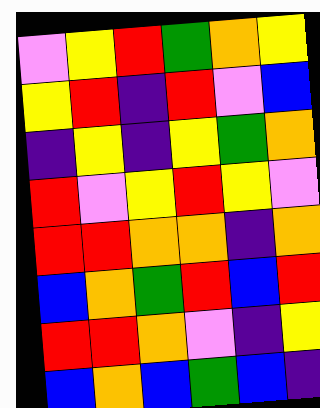[["violet", "yellow", "red", "green", "orange", "yellow"], ["yellow", "red", "indigo", "red", "violet", "blue"], ["indigo", "yellow", "indigo", "yellow", "green", "orange"], ["red", "violet", "yellow", "red", "yellow", "violet"], ["red", "red", "orange", "orange", "indigo", "orange"], ["blue", "orange", "green", "red", "blue", "red"], ["red", "red", "orange", "violet", "indigo", "yellow"], ["blue", "orange", "blue", "green", "blue", "indigo"]]